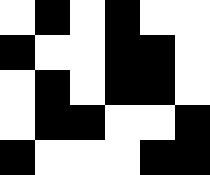[["white", "black", "white", "black", "white", "white"], ["black", "white", "white", "black", "black", "white"], ["white", "black", "white", "black", "black", "white"], ["white", "black", "black", "white", "white", "black"], ["black", "white", "white", "white", "black", "black"]]